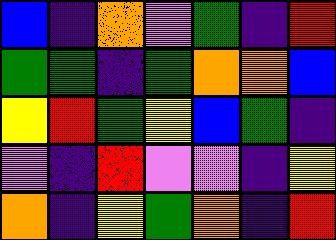[["blue", "indigo", "orange", "violet", "green", "indigo", "red"], ["green", "green", "indigo", "green", "orange", "orange", "blue"], ["yellow", "red", "green", "yellow", "blue", "green", "indigo"], ["violet", "indigo", "red", "violet", "violet", "indigo", "yellow"], ["orange", "indigo", "yellow", "green", "orange", "indigo", "red"]]